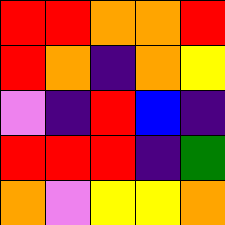[["red", "red", "orange", "orange", "red"], ["red", "orange", "indigo", "orange", "yellow"], ["violet", "indigo", "red", "blue", "indigo"], ["red", "red", "red", "indigo", "green"], ["orange", "violet", "yellow", "yellow", "orange"]]